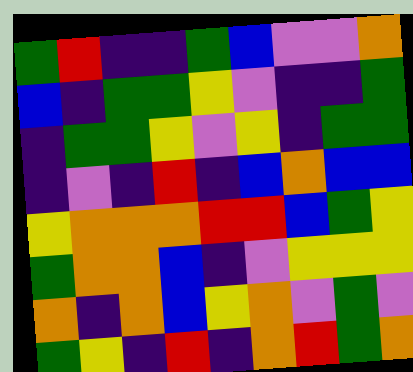[["green", "red", "indigo", "indigo", "green", "blue", "violet", "violet", "orange"], ["blue", "indigo", "green", "green", "yellow", "violet", "indigo", "indigo", "green"], ["indigo", "green", "green", "yellow", "violet", "yellow", "indigo", "green", "green"], ["indigo", "violet", "indigo", "red", "indigo", "blue", "orange", "blue", "blue"], ["yellow", "orange", "orange", "orange", "red", "red", "blue", "green", "yellow"], ["green", "orange", "orange", "blue", "indigo", "violet", "yellow", "yellow", "yellow"], ["orange", "indigo", "orange", "blue", "yellow", "orange", "violet", "green", "violet"], ["green", "yellow", "indigo", "red", "indigo", "orange", "red", "green", "orange"]]